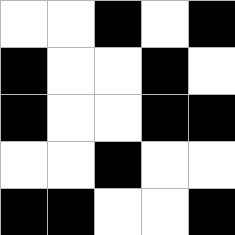[["white", "white", "black", "white", "black"], ["black", "white", "white", "black", "white"], ["black", "white", "white", "black", "black"], ["white", "white", "black", "white", "white"], ["black", "black", "white", "white", "black"]]